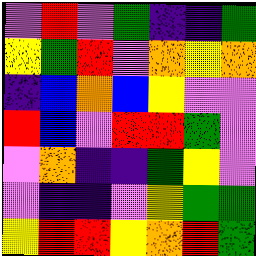[["violet", "red", "violet", "green", "indigo", "indigo", "green"], ["yellow", "green", "red", "violet", "orange", "yellow", "orange"], ["indigo", "blue", "orange", "blue", "yellow", "violet", "violet"], ["red", "blue", "violet", "red", "red", "green", "violet"], ["violet", "orange", "indigo", "indigo", "green", "yellow", "violet"], ["violet", "indigo", "indigo", "violet", "yellow", "green", "green"], ["yellow", "red", "red", "yellow", "orange", "red", "green"]]